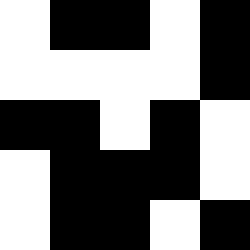[["white", "black", "black", "white", "black"], ["white", "white", "white", "white", "black"], ["black", "black", "white", "black", "white"], ["white", "black", "black", "black", "white"], ["white", "black", "black", "white", "black"]]